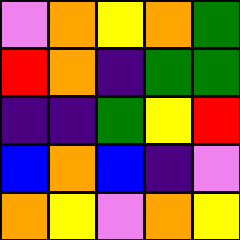[["violet", "orange", "yellow", "orange", "green"], ["red", "orange", "indigo", "green", "green"], ["indigo", "indigo", "green", "yellow", "red"], ["blue", "orange", "blue", "indigo", "violet"], ["orange", "yellow", "violet", "orange", "yellow"]]